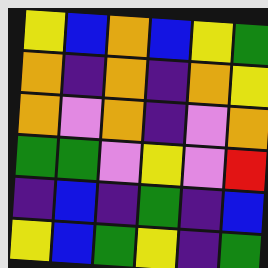[["yellow", "blue", "orange", "blue", "yellow", "green"], ["orange", "indigo", "orange", "indigo", "orange", "yellow"], ["orange", "violet", "orange", "indigo", "violet", "orange"], ["green", "green", "violet", "yellow", "violet", "red"], ["indigo", "blue", "indigo", "green", "indigo", "blue"], ["yellow", "blue", "green", "yellow", "indigo", "green"]]